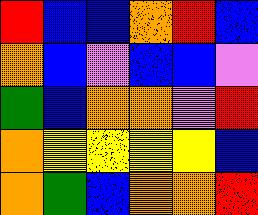[["red", "blue", "blue", "orange", "red", "blue"], ["orange", "blue", "violet", "blue", "blue", "violet"], ["green", "blue", "orange", "orange", "violet", "red"], ["orange", "yellow", "yellow", "yellow", "yellow", "blue"], ["orange", "green", "blue", "orange", "orange", "red"]]